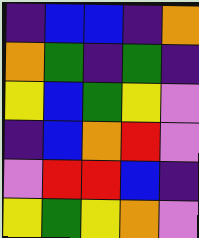[["indigo", "blue", "blue", "indigo", "orange"], ["orange", "green", "indigo", "green", "indigo"], ["yellow", "blue", "green", "yellow", "violet"], ["indigo", "blue", "orange", "red", "violet"], ["violet", "red", "red", "blue", "indigo"], ["yellow", "green", "yellow", "orange", "violet"]]